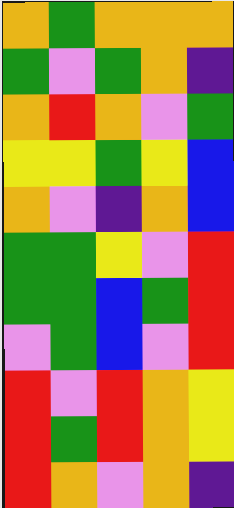[["orange", "green", "orange", "orange", "orange"], ["green", "violet", "green", "orange", "indigo"], ["orange", "red", "orange", "violet", "green"], ["yellow", "yellow", "green", "yellow", "blue"], ["orange", "violet", "indigo", "orange", "blue"], ["green", "green", "yellow", "violet", "red"], ["green", "green", "blue", "green", "red"], ["violet", "green", "blue", "violet", "red"], ["red", "violet", "red", "orange", "yellow"], ["red", "green", "red", "orange", "yellow"], ["red", "orange", "violet", "orange", "indigo"]]